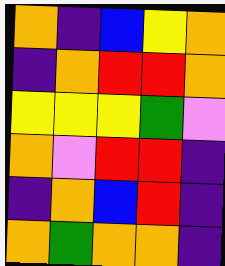[["orange", "indigo", "blue", "yellow", "orange"], ["indigo", "orange", "red", "red", "orange"], ["yellow", "yellow", "yellow", "green", "violet"], ["orange", "violet", "red", "red", "indigo"], ["indigo", "orange", "blue", "red", "indigo"], ["orange", "green", "orange", "orange", "indigo"]]